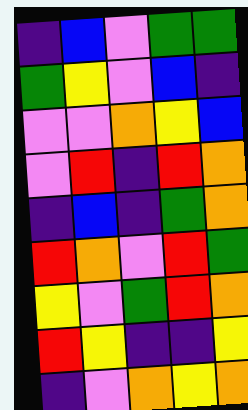[["indigo", "blue", "violet", "green", "green"], ["green", "yellow", "violet", "blue", "indigo"], ["violet", "violet", "orange", "yellow", "blue"], ["violet", "red", "indigo", "red", "orange"], ["indigo", "blue", "indigo", "green", "orange"], ["red", "orange", "violet", "red", "green"], ["yellow", "violet", "green", "red", "orange"], ["red", "yellow", "indigo", "indigo", "yellow"], ["indigo", "violet", "orange", "yellow", "orange"]]